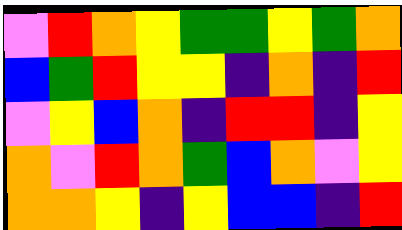[["violet", "red", "orange", "yellow", "green", "green", "yellow", "green", "orange"], ["blue", "green", "red", "yellow", "yellow", "indigo", "orange", "indigo", "red"], ["violet", "yellow", "blue", "orange", "indigo", "red", "red", "indigo", "yellow"], ["orange", "violet", "red", "orange", "green", "blue", "orange", "violet", "yellow"], ["orange", "orange", "yellow", "indigo", "yellow", "blue", "blue", "indigo", "red"]]